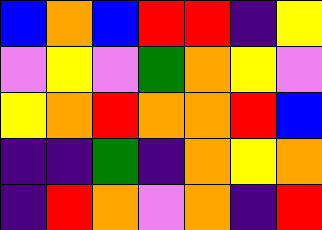[["blue", "orange", "blue", "red", "red", "indigo", "yellow"], ["violet", "yellow", "violet", "green", "orange", "yellow", "violet"], ["yellow", "orange", "red", "orange", "orange", "red", "blue"], ["indigo", "indigo", "green", "indigo", "orange", "yellow", "orange"], ["indigo", "red", "orange", "violet", "orange", "indigo", "red"]]